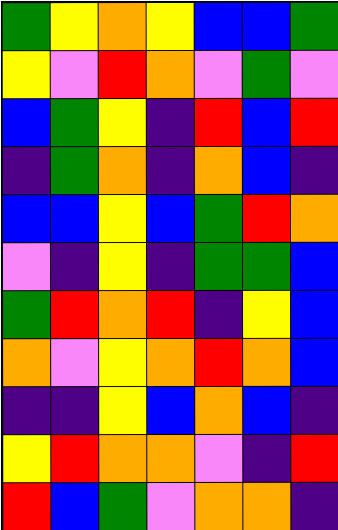[["green", "yellow", "orange", "yellow", "blue", "blue", "green"], ["yellow", "violet", "red", "orange", "violet", "green", "violet"], ["blue", "green", "yellow", "indigo", "red", "blue", "red"], ["indigo", "green", "orange", "indigo", "orange", "blue", "indigo"], ["blue", "blue", "yellow", "blue", "green", "red", "orange"], ["violet", "indigo", "yellow", "indigo", "green", "green", "blue"], ["green", "red", "orange", "red", "indigo", "yellow", "blue"], ["orange", "violet", "yellow", "orange", "red", "orange", "blue"], ["indigo", "indigo", "yellow", "blue", "orange", "blue", "indigo"], ["yellow", "red", "orange", "orange", "violet", "indigo", "red"], ["red", "blue", "green", "violet", "orange", "orange", "indigo"]]